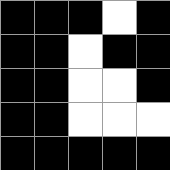[["black", "black", "black", "white", "black"], ["black", "black", "white", "black", "black"], ["black", "black", "white", "white", "black"], ["black", "black", "white", "white", "white"], ["black", "black", "black", "black", "black"]]